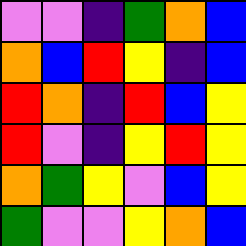[["violet", "violet", "indigo", "green", "orange", "blue"], ["orange", "blue", "red", "yellow", "indigo", "blue"], ["red", "orange", "indigo", "red", "blue", "yellow"], ["red", "violet", "indigo", "yellow", "red", "yellow"], ["orange", "green", "yellow", "violet", "blue", "yellow"], ["green", "violet", "violet", "yellow", "orange", "blue"]]